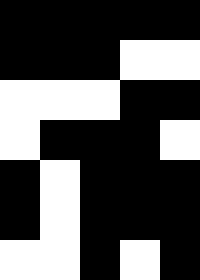[["black", "black", "black", "black", "black"], ["black", "black", "black", "white", "white"], ["white", "white", "white", "black", "black"], ["white", "black", "black", "black", "white"], ["black", "white", "black", "black", "black"], ["black", "white", "black", "black", "black"], ["white", "white", "black", "white", "black"]]